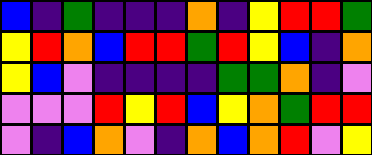[["blue", "indigo", "green", "indigo", "indigo", "indigo", "orange", "indigo", "yellow", "red", "red", "green"], ["yellow", "red", "orange", "blue", "red", "red", "green", "red", "yellow", "blue", "indigo", "orange"], ["yellow", "blue", "violet", "indigo", "indigo", "indigo", "indigo", "green", "green", "orange", "indigo", "violet"], ["violet", "violet", "violet", "red", "yellow", "red", "blue", "yellow", "orange", "green", "red", "red"], ["violet", "indigo", "blue", "orange", "violet", "indigo", "orange", "blue", "orange", "red", "violet", "yellow"]]